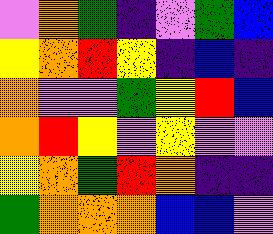[["violet", "orange", "green", "indigo", "violet", "green", "blue"], ["yellow", "orange", "red", "yellow", "indigo", "blue", "indigo"], ["orange", "violet", "violet", "green", "yellow", "red", "blue"], ["orange", "red", "yellow", "violet", "yellow", "violet", "violet"], ["yellow", "orange", "green", "red", "orange", "indigo", "indigo"], ["green", "orange", "orange", "orange", "blue", "blue", "violet"]]